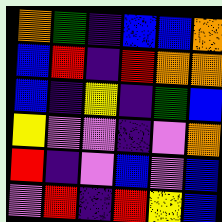[["orange", "green", "indigo", "blue", "blue", "orange"], ["blue", "red", "indigo", "red", "orange", "orange"], ["blue", "indigo", "yellow", "indigo", "green", "blue"], ["yellow", "violet", "violet", "indigo", "violet", "orange"], ["red", "indigo", "violet", "blue", "violet", "blue"], ["violet", "red", "indigo", "red", "yellow", "blue"]]